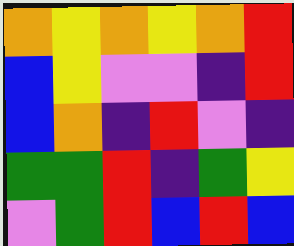[["orange", "yellow", "orange", "yellow", "orange", "red"], ["blue", "yellow", "violet", "violet", "indigo", "red"], ["blue", "orange", "indigo", "red", "violet", "indigo"], ["green", "green", "red", "indigo", "green", "yellow"], ["violet", "green", "red", "blue", "red", "blue"]]